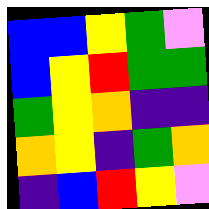[["blue", "blue", "yellow", "green", "violet"], ["blue", "yellow", "red", "green", "green"], ["green", "yellow", "orange", "indigo", "indigo"], ["orange", "yellow", "indigo", "green", "orange"], ["indigo", "blue", "red", "yellow", "violet"]]